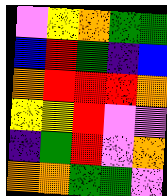[["violet", "yellow", "orange", "green", "green"], ["blue", "red", "green", "indigo", "blue"], ["orange", "red", "red", "red", "orange"], ["yellow", "yellow", "red", "violet", "violet"], ["indigo", "green", "red", "violet", "orange"], ["orange", "orange", "green", "green", "violet"]]